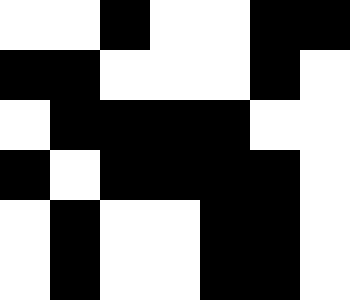[["white", "white", "black", "white", "white", "black", "black"], ["black", "black", "white", "white", "white", "black", "white"], ["white", "black", "black", "black", "black", "white", "white"], ["black", "white", "black", "black", "black", "black", "white"], ["white", "black", "white", "white", "black", "black", "white"], ["white", "black", "white", "white", "black", "black", "white"]]